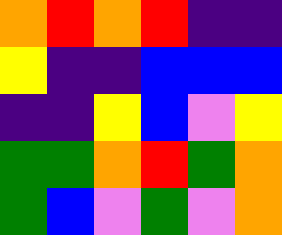[["orange", "red", "orange", "red", "indigo", "indigo"], ["yellow", "indigo", "indigo", "blue", "blue", "blue"], ["indigo", "indigo", "yellow", "blue", "violet", "yellow"], ["green", "green", "orange", "red", "green", "orange"], ["green", "blue", "violet", "green", "violet", "orange"]]